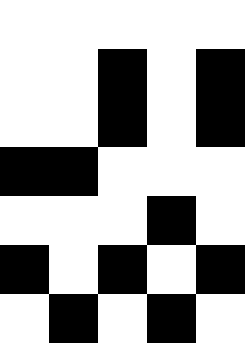[["white", "white", "white", "white", "white"], ["white", "white", "black", "white", "black"], ["white", "white", "black", "white", "black"], ["black", "black", "white", "white", "white"], ["white", "white", "white", "black", "white"], ["black", "white", "black", "white", "black"], ["white", "black", "white", "black", "white"]]